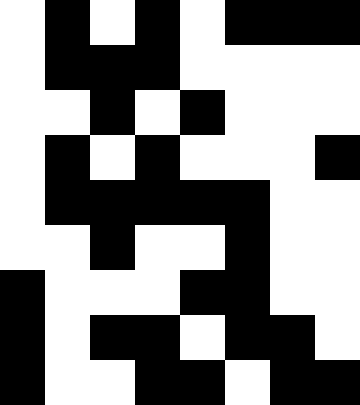[["white", "black", "white", "black", "white", "black", "black", "black"], ["white", "black", "black", "black", "white", "white", "white", "white"], ["white", "white", "black", "white", "black", "white", "white", "white"], ["white", "black", "white", "black", "white", "white", "white", "black"], ["white", "black", "black", "black", "black", "black", "white", "white"], ["white", "white", "black", "white", "white", "black", "white", "white"], ["black", "white", "white", "white", "black", "black", "white", "white"], ["black", "white", "black", "black", "white", "black", "black", "white"], ["black", "white", "white", "black", "black", "white", "black", "black"]]